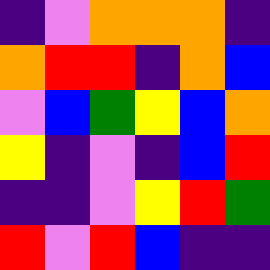[["indigo", "violet", "orange", "orange", "orange", "indigo"], ["orange", "red", "red", "indigo", "orange", "blue"], ["violet", "blue", "green", "yellow", "blue", "orange"], ["yellow", "indigo", "violet", "indigo", "blue", "red"], ["indigo", "indigo", "violet", "yellow", "red", "green"], ["red", "violet", "red", "blue", "indigo", "indigo"]]